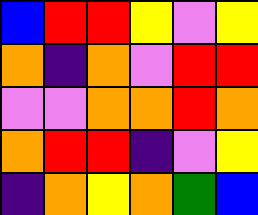[["blue", "red", "red", "yellow", "violet", "yellow"], ["orange", "indigo", "orange", "violet", "red", "red"], ["violet", "violet", "orange", "orange", "red", "orange"], ["orange", "red", "red", "indigo", "violet", "yellow"], ["indigo", "orange", "yellow", "orange", "green", "blue"]]